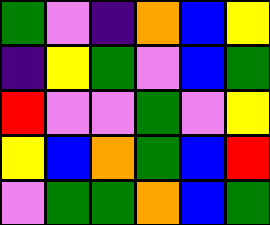[["green", "violet", "indigo", "orange", "blue", "yellow"], ["indigo", "yellow", "green", "violet", "blue", "green"], ["red", "violet", "violet", "green", "violet", "yellow"], ["yellow", "blue", "orange", "green", "blue", "red"], ["violet", "green", "green", "orange", "blue", "green"]]